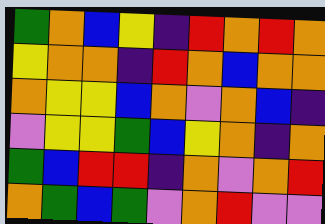[["green", "orange", "blue", "yellow", "indigo", "red", "orange", "red", "orange"], ["yellow", "orange", "orange", "indigo", "red", "orange", "blue", "orange", "orange"], ["orange", "yellow", "yellow", "blue", "orange", "violet", "orange", "blue", "indigo"], ["violet", "yellow", "yellow", "green", "blue", "yellow", "orange", "indigo", "orange"], ["green", "blue", "red", "red", "indigo", "orange", "violet", "orange", "red"], ["orange", "green", "blue", "green", "violet", "orange", "red", "violet", "violet"]]